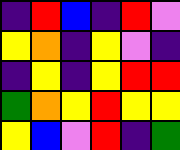[["indigo", "red", "blue", "indigo", "red", "violet"], ["yellow", "orange", "indigo", "yellow", "violet", "indigo"], ["indigo", "yellow", "indigo", "yellow", "red", "red"], ["green", "orange", "yellow", "red", "yellow", "yellow"], ["yellow", "blue", "violet", "red", "indigo", "green"]]